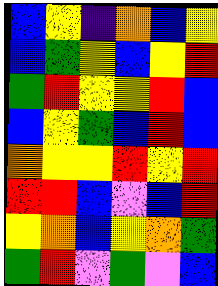[["blue", "yellow", "indigo", "orange", "blue", "yellow"], ["blue", "green", "yellow", "blue", "yellow", "red"], ["green", "red", "yellow", "yellow", "red", "blue"], ["blue", "yellow", "green", "blue", "red", "blue"], ["orange", "yellow", "yellow", "red", "yellow", "red"], ["red", "red", "blue", "violet", "blue", "red"], ["yellow", "orange", "blue", "yellow", "orange", "green"], ["green", "red", "violet", "green", "violet", "blue"]]